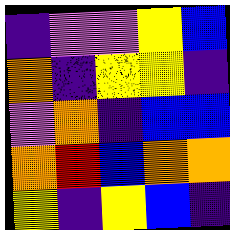[["indigo", "violet", "violet", "yellow", "blue"], ["orange", "indigo", "yellow", "yellow", "indigo"], ["violet", "orange", "indigo", "blue", "blue"], ["orange", "red", "blue", "orange", "orange"], ["yellow", "indigo", "yellow", "blue", "indigo"]]